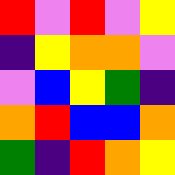[["red", "violet", "red", "violet", "yellow"], ["indigo", "yellow", "orange", "orange", "violet"], ["violet", "blue", "yellow", "green", "indigo"], ["orange", "red", "blue", "blue", "orange"], ["green", "indigo", "red", "orange", "yellow"]]